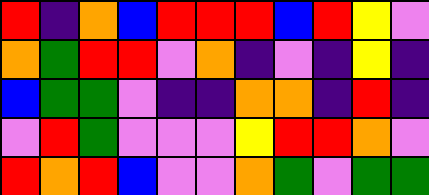[["red", "indigo", "orange", "blue", "red", "red", "red", "blue", "red", "yellow", "violet"], ["orange", "green", "red", "red", "violet", "orange", "indigo", "violet", "indigo", "yellow", "indigo"], ["blue", "green", "green", "violet", "indigo", "indigo", "orange", "orange", "indigo", "red", "indigo"], ["violet", "red", "green", "violet", "violet", "violet", "yellow", "red", "red", "orange", "violet"], ["red", "orange", "red", "blue", "violet", "violet", "orange", "green", "violet", "green", "green"]]